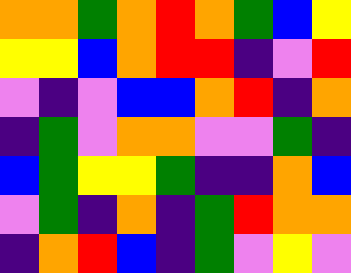[["orange", "orange", "green", "orange", "red", "orange", "green", "blue", "yellow"], ["yellow", "yellow", "blue", "orange", "red", "red", "indigo", "violet", "red"], ["violet", "indigo", "violet", "blue", "blue", "orange", "red", "indigo", "orange"], ["indigo", "green", "violet", "orange", "orange", "violet", "violet", "green", "indigo"], ["blue", "green", "yellow", "yellow", "green", "indigo", "indigo", "orange", "blue"], ["violet", "green", "indigo", "orange", "indigo", "green", "red", "orange", "orange"], ["indigo", "orange", "red", "blue", "indigo", "green", "violet", "yellow", "violet"]]